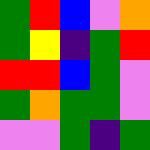[["green", "red", "blue", "violet", "orange"], ["green", "yellow", "indigo", "green", "red"], ["red", "red", "blue", "green", "violet"], ["green", "orange", "green", "green", "violet"], ["violet", "violet", "green", "indigo", "green"]]